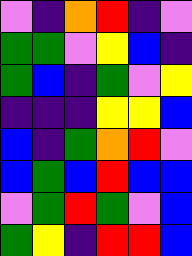[["violet", "indigo", "orange", "red", "indigo", "violet"], ["green", "green", "violet", "yellow", "blue", "indigo"], ["green", "blue", "indigo", "green", "violet", "yellow"], ["indigo", "indigo", "indigo", "yellow", "yellow", "blue"], ["blue", "indigo", "green", "orange", "red", "violet"], ["blue", "green", "blue", "red", "blue", "blue"], ["violet", "green", "red", "green", "violet", "blue"], ["green", "yellow", "indigo", "red", "red", "blue"]]